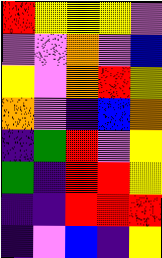[["red", "yellow", "yellow", "yellow", "violet"], ["violet", "violet", "orange", "violet", "blue"], ["yellow", "violet", "orange", "red", "yellow"], ["orange", "violet", "indigo", "blue", "orange"], ["indigo", "green", "red", "violet", "yellow"], ["green", "indigo", "red", "red", "yellow"], ["indigo", "indigo", "red", "red", "red"], ["indigo", "violet", "blue", "indigo", "yellow"]]